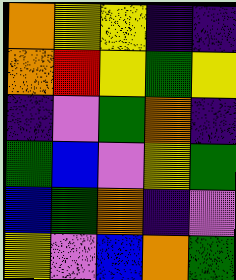[["orange", "yellow", "yellow", "indigo", "indigo"], ["orange", "red", "yellow", "green", "yellow"], ["indigo", "violet", "green", "orange", "indigo"], ["green", "blue", "violet", "yellow", "green"], ["blue", "green", "orange", "indigo", "violet"], ["yellow", "violet", "blue", "orange", "green"]]